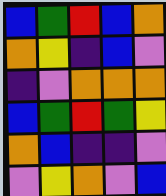[["blue", "green", "red", "blue", "orange"], ["orange", "yellow", "indigo", "blue", "violet"], ["indigo", "violet", "orange", "orange", "orange"], ["blue", "green", "red", "green", "yellow"], ["orange", "blue", "indigo", "indigo", "violet"], ["violet", "yellow", "orange", "violet", "blue"]]